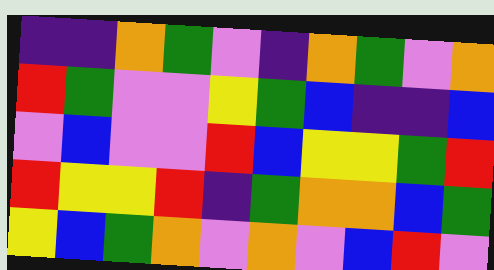[["indigo", "indigo", "orange", "green", "violet", "indigo", "orange", "green", "violet", "orange"], ["red", "green", "violet", "violet", "yellow", "green", "blue", "indigo", "indigo", "blue"], ["violet", "blue", "violet", "violet", "red", "blue", "yellow", "yellow", "green", "red"], ["red", "yellow", "yellow", "red", "indigo", "green", "orange", "orange", "blue", "green"], ["yellow", "blue", "green", "orange", "violet", "orange", "violet", "blue", "red", "violet"]]